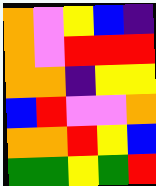[["orange", "violet", "yellow", "blue", "indigo"], ["orange", "violet", "red", "red", "red"], ["orange", "orange", "indigo", "yellow", "yellow"], ["blue", "red", "violet", "violet", "orange"], ["orange", "orange", "red", "yellow", "blue"], ["green", "green", "yellow", "green", "red"]]